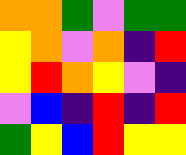[["orange", "orange", "green", "violet", "green", "green"], ["yellow", "orange", "violet", "orange", "indigo", "red"], ["yellow", "red", "orange", "yellow", "violet", "indigo"], ["violet", "blue", "indigo", "red", "indigo", "red"], ["green", "yellow", "blue", "red", "yellow", "yellow"]]